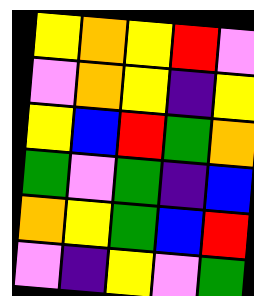[["yellow", "orange", "yellow", "red", "violet"], ["violet", "orange", "yellow", "indigo", "yellow"], ["yellow", "blue", "red", "green", "orange"], ["green", "violet", "green", "indigo", "blue"], ["orange", "yellow", "green", "blue", "red"], ["violet", "indigo", "yellow", "violet", "green"]]